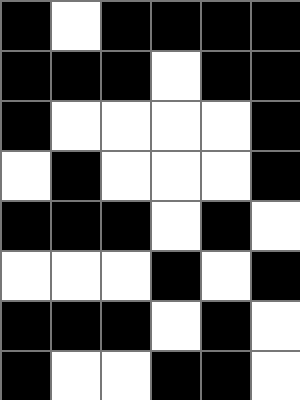[["black", "white", "black", "black", "black", "black"], ["black", "black", "black", "white", "black", "black"], ["black", "white", "white", "white", "white", "black"], ["white", "black", "white", "white", "white", "black"], ["black", "black", "black", "white", "black", "white"], ["white", "white", "white", "black", "white", "black"], ["black", "black", "black", "white", "black", "white"], ["black", "white", "white", "black", "black", "white"]]